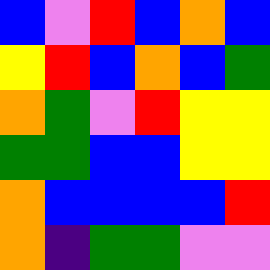[["blue", "violet", "red", "blue", "orange", "blue"], ["yellow", "red", "blue", "orange", "blue", "green"], ["orange", "green", "violet", "red", "yellow", "yellow"], ["green", "green", "blue", "blue", "yellow", "yellow"], ["orange", "blue", "blue", "blue", "blue", "red"], ["orange", "indigo", "green", "green", "violet", "violet"]]